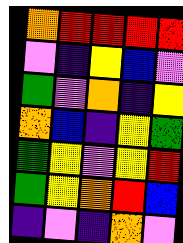[["orange", "red", "red", "red", "red"], ["violet", "indigo", "yellow", "blue", "violet"], ["green", "violet", "orange", "indigo", "yellow"], ["orange", "blue", "indigo", "yellow", "green"], ["green", "yellow", "violet", "yellow", "red"], ["green", "yellow", "orange", "red", "blue"], ["indigo", "violet", "indigo", "orange", "violet"]]